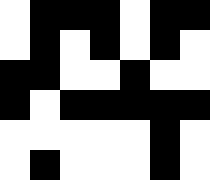[["white", "black", "black", "black", "white", "black", "black"], ["white", "black", "white", "black", "white", "black", "white"], ["black", "black", "white", "white", "black", "white", "white"], ["black", "white", "black", "black", "black", "black", "black"], ["white", "white", "white", "white", "white", "black", "white"], ["white", "black", "white", "white", "white", "black", "white"]]